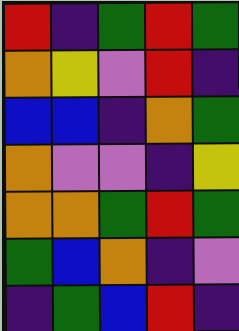[["red", "indigo", "green", "red", "green"], ["orange", "yellow", "violet", "red", "indigo"], ["blue", "blue", "indigo", "orange", "green"], ["orange", "violet", "violet", "indigo", "yellow"], ["orange", "orange", "green", "red", "green"], ["green", "blue", "orange", "indigo", "violet"], ["indigo", "green", "blue", "red", "indigo"]]